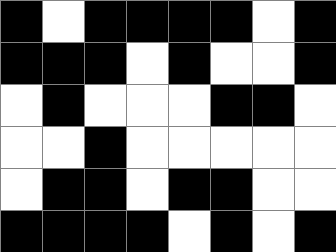[["black", "white", "black", "black", "black", "black", "white", "black"], ["black", "black", "black", "white", "black", "white", "white", "black"], ["white", "black", "white", "white", "white", "black", "black", "white"], ["white", "white", "black", "white", "white", "white", "white", "white"], ["white", "black", "black", "white", "black", "black", "white", "white"], ["black", "black", "black", "black", "white", "black", "white", "black"]]